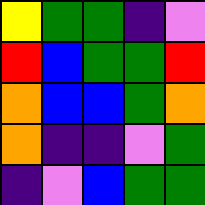[["yellow", "green", "green", "indigo", "violet"], ["red", "blue", "green", "green", "red"], ["orange", "blue", "blue", "green", "orange"], ["orange", "indigo", "indigo", "violet", "green"], ["indigo", "violet", "blue", "green", "green"]]